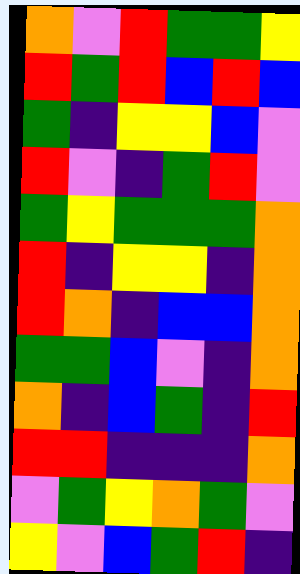[["orange", "violet", "red", "green", "green", "yellow"], ["red", "green", "red", "blue", "red", "blue"], ["green", "indigo", "yellow", "yellow", "blue", "violet"], ["red", "violet", "indigo", "green", "red", "violet"], ["green", "yellow", "green", "green", "green", "orange"], ["red", "indigo", "yellow", "yellow", "indigo", "orange"], ["red", "orange", "indigo", "blue", "blue", "orange"], ["green", "green", "blue", "violet", "indigo", "orange"], ["orange", "indigo", "blue", "green", "indigo", "red"], ["red", "red", "indigo", "indigo", "indigo", "orange"], ["violet", "green", "yellow", "orange", "green", "violet"], ["yellow", "violet", "blue", "green", "red", "indigo"]]